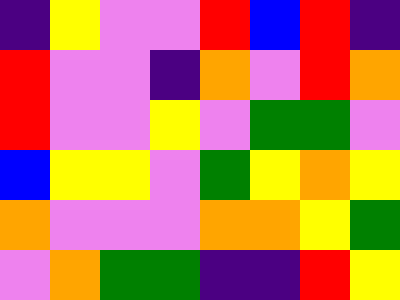[["indigo", "yellow", "violet", "violet", "red", "blue", "red", "indigo"], ["red", "violet", "violet", "indigo", "orange", "violet", "red", "orange"], ["red", "violet", "violet", "yellow", "violet", "green", "green", "violet"], ["blue", "yellow", "yellow", "violet", "green", "yellow", "orange", "yellow"], ["orange", "violet", "violet", "violet", "orange", "orange", "yellow", "green"], ["violet", "orange", "green", "green", "indigo", "indigo", "red", "yellow"]]